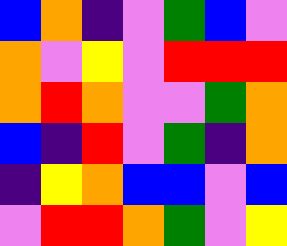[["blue", "orange", "indigo", "violet", "green", "blue", "violet"], ["orange", "violet", "yellow", "violet", "red", "red", "red"], ["orange", "red", "orange", "violet", "violet", "green", "orange"], ["blue", "indigo", "red", "violet", "green", "indigo", "orange"], ["indigo", "yellow", "orange", "blue", "blue", "violet", "blue"], ["violet", "red", "red", "orange", "green", "violet", "yellow"]]